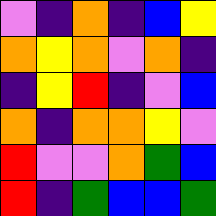[["violet", "indigo", "orange", "indigo", "blue", "yellow"], ["orange", "yellow", "orange", "violet", "orange", "indigo"], ["indigo", "yellow", "red", "indigo", "violet", "blue"], ["orange", "indigo", "orange", "orange", "yellow", "violet"], ["red", "violet", "violet", "orange", "green", "blue"], ["red", "indigo", "green", "blue", "blue", "green"]]